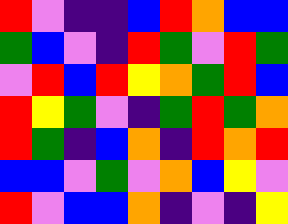[["red", "violet", "indigo", "indigo", "blue", "red", "orange", "blue", "blue"], ["green", "blue", "violet", "indigo", "red", "green", "violet", "red", "green"], ["violet", "red", "blue", "red", "yellow", "orange", "green", "red", "blue"], ["red", "yellow", "green", "violet", "indigo", "green", "red", "green", "orange"], ["red", "green", "indigo", "blue", "orange", "indigo", "red", "orange", "red"], ["blue", "blue", "violet", "green", "violet", "orange", "blue", "yellow", "violet"], ["red", "violet", "blue", "blue", "orange", "indigo", "violet", "indigo", "yellow"]]